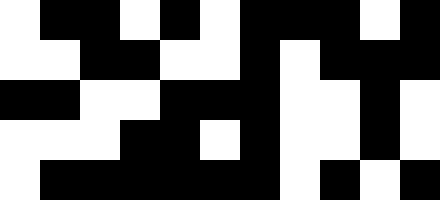[["white", "black", "black", "white", "black", "white", "black", "black", "black", "white", "black"], ["white", "white", "black", "black", "white", "white", "black", "white", "black", "black", "black"], ["black", "black", "white", "white", "black", "black", "black", "white", "white", "black", "white"], ["white", "white", "white", "black", "black", "white", "black", "white", "white", "black", "white"], ["white", "black", "black", "black", "black", "black", "black", "white", "black", "white", "black"]]